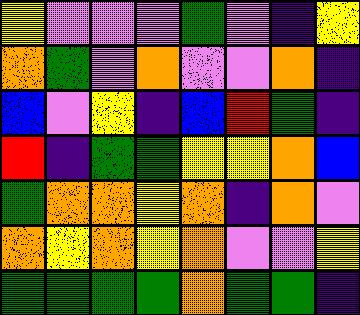[["yellow", "violet", "violet", "violet", "green", "violet", "indigo", "yellow"], ["orange", "green", "violet", "orange", "violet", "violet", "orange", "indigo"], ["blue", "violet", "yellow", "indigo", "blue", "red", "green", "indigo"], ["red", "indigo", "green", "green", "yellow", "yellow", "orange", "blue"], ["green", "orange", "orange", "yellow", "orange", "indigo", "orange", "violet"], ["orange", "yellow", "orange", "yellow", "orange", "violet", "violet", "yellow"], ["green", "green", "green", "green", "orange", "green", "green", "indigo"]]